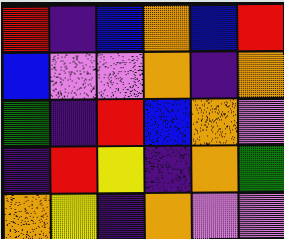[["red", "indigo", "blue", "orange", "blue", "red"], ["blue", "violet", "violet", "orange", "indigo", "orange"], ["green", "indigo", "red", "blue", "orange", "violet"], ["indigo", "red", "yellow", "indigo", "orange", "green"], ["orange", "yellow", "indigo", "orange", "violet", "violet"]]